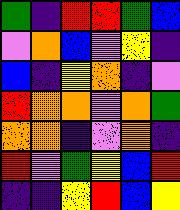[["green", "indigo", "red", "red", "green", "blue"], ["violet", "orange", "blue", "violet", "yellow", "indigo"], ["blue", "indigo", "yellow", "orange", "indigo", "violet"], ["red", "orange", "orange", "violet", "orange", "green"], ["orange", "orange", "indigo", "violet", "orange", "indigo"], ["red", "violet", "green", "yellow", "blue", "red"], ["indigo", "indigo", "yellow", "red", "blue", "yellow"]]